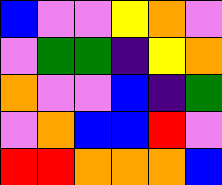[["blue", "violet", "violet", "yellow", "orange", "violet"], ["violet", "green", "green", "indigo", "yellow", "orange"], ["orange", "violet", "violet", "blue", "indigo", "green"], ["violet", "orange", "blue", "blue", "red", "violet"], ["red", "red", "orange", "orange", "orange", "blue"]]